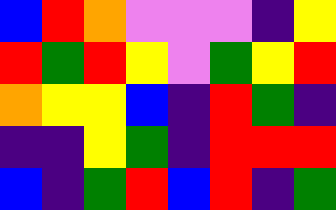[["blue", "red", "orange", "violet", "violet", "violet", "indigo", "yellow"], ["red", "green", "red", "yellow", "violet", "green", "yellow", "red"], ["orange", "yellow", "yellow", "blue", "indigo", "red", "green", "indigo"], ["indigo", "indigo", "yellow", "green", "indigo", "red", "red", "red"], ["blue", "indigo", "green", "red", "blue", "red", "indigo", "green"]]